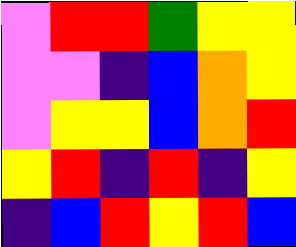[["violet", "red", "red", "green", "yellow", "yellow"], ["violet", "violet", "indigo", "blue", "orange", "yellow"], ["violet", "yellow", "yellow", "blue", "orange", "red"], ["yellow", "red", "indigo", "red", "indigo", "yellow"], ["indigo", "blue", "red", "yellow", "red", "blue"]]